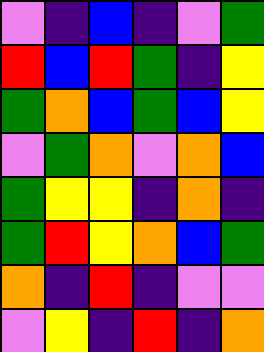[["violet", "indigo", "blue", "indigo", "violet", "green"], ["red", "blue", "red", "green", "indigo", "yellow"], ["green", "orange", "blue", "green", "blue", "yellow"], ["violet", "green", "orange", "violet", "orange", "blue"], ["green", "yellow", "yellow", "indigo", "orange", "indigo"], ["green", "red", "yellow", "orange", "blue", "green"], ["orange", "indigo", "red", "indigo", "violet", "violet"], ["violet", "yellow", "indigo", "red", "indigo", "orange"]]